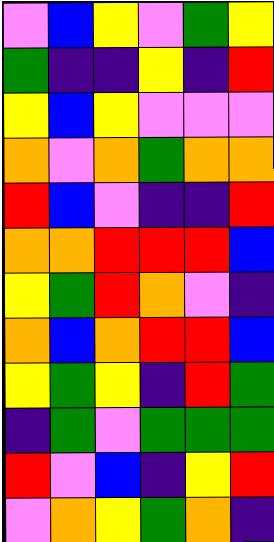[["violet", "blue", "yellow", "violet", "green", "yellow"], ["green", "indigo", "indigo", "yellow", "indigo", "red"], ["yellow", "blue", "yellow", "violet", "violet", "violet"], ["orange", "violet", "orange", "green", "orange", "orange"], ["red", "blue", "violet", "indigo", "indigo", "red"], ["orange", "orange", "red", "red", "red", "blue"], ["yellow", "green", "red", "orange", "violet", "indigo"], ["orange", "blue", "orange", "red", "red", "blue"], ["yellow", "green", "yellow", "indigo", "red", "green"], ["indigo", "green", "violet", "green", "green", "green"], ["red", "violet", "blue", "indigo", "yellow", "red"], ["violet", "orange", "yellow", "green", "orange", "indigo"]]